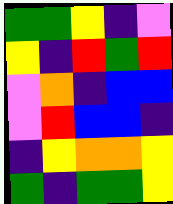[["green", "green", "yellow", "indigo", "violet"], ["yellow", "indigo", "red", "green", "red"], ["violet", "orange", "indigo", "blue", "blue"], ["violet", "red", "blue", "blue", "indigo"], ["indigo", "yellow", "orange", "orange", "yellow"], ["green", "indigo", "green", "green", "yellow"]]